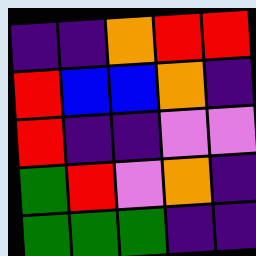[["indigo", "indigo", "orange", "red", "red"], ["red", "blue", "blue", "orange", "indigo"], ["red", "indigo", "indigo", "violet", "violet"], ["green", "red", "violet", "orange", "indigo"], ["green", "green", "green", "indigo", "indigo"]]